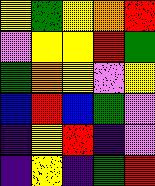[["yellow", "green", "yellow", "orange", "red"], ["violet", "yellow", "yellow", "red", "green"], ["green", "orange", "yellow", "violet", "yellow"], ["blue", "red", "blue", "green", "violet"], ["indigo", "yellow", "red", "indigo", "violet"], ["indigo", "yellow", "indigo", "green", "red"]]